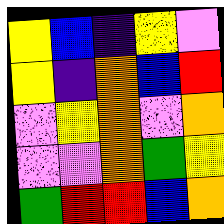[["yellow", "blue", "indigo", "yellow", "violet"], ["yellow", "indigo", "orange", "blue", "red"], ["violet", "yellow", "orange", "violet", "orange"], ["violet", "violet", "orange", "green", "yellow"], ["green", "red", "red", "blue", "orange"]]